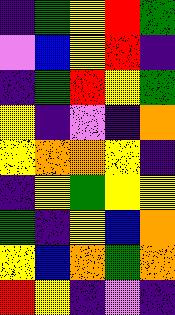[["indigo", "green", "yellow", "red", "green"], ["violet", "blue", "yellow", "red", "indigo"], ["indigo", "green", "red", "yellow", "green"], ["yellow", "indigo", "violet", "indigo", "orange"], ["yellow", "orange", "orange", "yellow", "indigo"], ["indigo", "yellow", "green", "yellow", "yellow"], ["green", "indigo", "yellow", "blue", "orange"], ["yellow", "blue", "orange", "green", "orange"], ["red", "yellow", "indigo", "violet", "indigo"]]